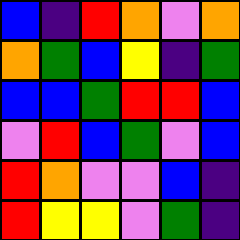[["blue", "indigo", "red", "orange", "violet", "orange"], ["orange", "green", "blue", "yellow", "indigo", "green"], ["blue", "blue", "green", "red", "red", "blue"], ["violet", "red", "blue", "green", "violet", "blue"], ["red", "orange", "violet", "violet", "blue", "indigo"], ["red", "yellow", "yellow", "violet", "green", "indigo"]]